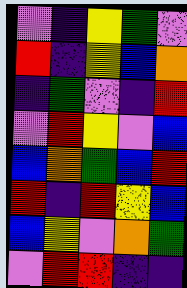[["violet", "indigo", "yellow", "green", "violet"], ["red", "indigo", "yellow", "blue", "orange"], ["indigo", "green", "violet", "indigo", "red"], ["violet", "red", "yellow", "violet", "blue"], ["blue", "orange", "green", "blue", "red"], ["red", "indigo", "red", "yellow", "blue"], ["blue", "yellow", "violet", "orange", "green"], ["violet", "red", "red", "indigo", "indigo"]]